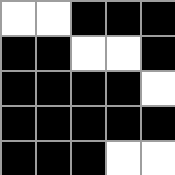[["white", "white", "black", "black", "black"], ["black", "black", "white", "white", "black"], ["black", "black", "black", "black", "white"], ["black", "black", "black", "black", "black"], ["black", "black", "black", "white", "white"]]